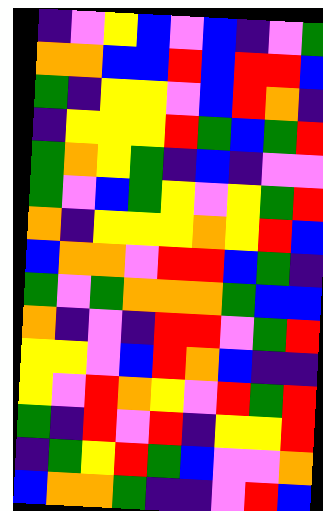[["indigo", "violet", "yellow", "blue", "violet", "blue", "indigo", "violet", "green"], ["orange", "orange", "blue", "blue", "red", "blue", "red", "red", "blue"], ["green", "indigo", "yellow", "yellow", "violet", "blue", "red", "orange", "indigo"], ["indigo", "yellow", "yellow", "yellow", "red", "green", "blue", "green", "red"], ["green", "orange", "yellow", "green", "indigo", "blue", "indigo", "violet", "violet"], ["green", "violet", "blue", "green", "yellow", "violet", "yellow", "green", "red"], ["orange", "indigo", "yellow", "yellow", "yellow", "orange", "yellow", "red", "blue"], ["blue", "orange", "orange", "violet", "red", "red", "blue", "green", "indigo"], ["green", "violet", "green", "orange", "orange", "orange", "green", "blue", "blue"], ["orange", "indigo", "violet", "indigo", "red", "red", "violet", "green", "red"], ["yellow", "yellow", "violet", "blue", "red", "orange", "blue", "indigo", "indigo"], ["yellow", "violet", "red", "orange", "yellow", "violet", "red", "green", "red"], ["green", "indigo", "red", "violet", "red", "indigo", "yellow", "yellow", "red"], ["indigo", "green", "yellow", "red", "green", "blue", "violet", "violet", "orange"], ["blue", "orange", "orange", "green", "indigo", "indigo", "violet", "red", "blue"]]